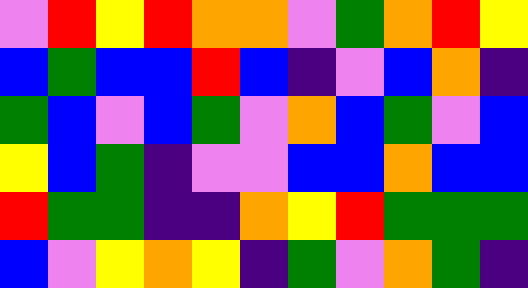[["violet", "red", "yellow", "red", "orange", "orange", "violet", "green", "orange", "red", "yellow"], ["blue", "green", "blue", "blue", "red", "blue", "indigo", "violet", "blue", "orange", "indigo"], ["green", "blue", "violet", "blue", "green", "violet", "orange", "blue", "green", "violet", "blue"], ["yellow", "blue", "green", "indigo", "violet", "violet", "blue", "blue", "orange", "blue", "blue"], ["red", "green", "green", "indigo", "indigo", "orange", "yellow", "red", "green", "green", "green"], ["blue", "violet", "yellow", "orange", "yellow", "indigo", "green", "violet", "orange", "green", "indigo"]]